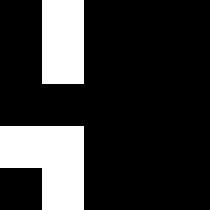[["black", "white", "black", "black", "black"], ["black", "white", "black", "black", "black"], ["black", "black", "black", "black", "black"], ["white", "white", "black", "black", "black"], ["black", "white", "black", "black", "black"]]